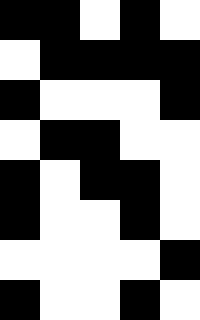[["black", "black", "white", "black", "white"], ["white", "black", "black", "black", "black"], ["black", "white", "white", "white", "black"], ["white", "black", "black", "white", "white"], ["black", "white", "black", "black", "white"], ["black", "white", "white", "black", "white"], ["white", "white", "white", "white", "black"], ["black", "white", "white", "black", "white"]]